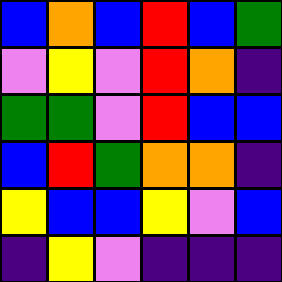[["blue", "orange", "blue", "red", "blue", "green"], ["violet", "yellow", "violet", "red", "orange", "indigo"], ["green", "green", "violet", "red", "blue", "blue"], ["blue", "red", "green", "orange", "orange", "indigo"], ["yellow", "blue", "blue", "yellow", "violet", "blue"], ["indigo", "yellow", "violet", "indigo", "indigo", "indigo"]]